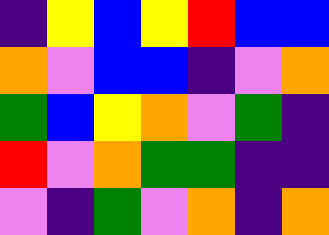[["indigo", "yellow", "blue", "yellow", "red", "blue", "blue"], ["orange", "violet", "blue", "blue", "indigo", "violet", "orange"], ["green", "blue", "yellow", "orange", "violet", "green", "indigo"], ["red", "violet", "orange", "green", "green", "indigo", "indigo"], ["violet", "indigo", "green", "violet", "orange", "indigo", "orange"]]